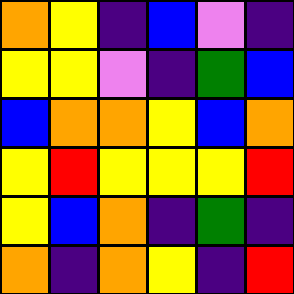[["orange", "yellow", "indigo", "blue", "violet", "indigo"], ["yellow", "yellow", "violet", "indigo", "green", "blue"], ["blue", "orange", "orange", "yellow", "blue", "orange"], ["yellow", "red", "yellow", "yellow", "yellow", "red"], ["yellow", "blue", "orange", "indigo", "green", "indigo"], ["orange", "indigo", "orange", "yellow", "indigo", "red"]]